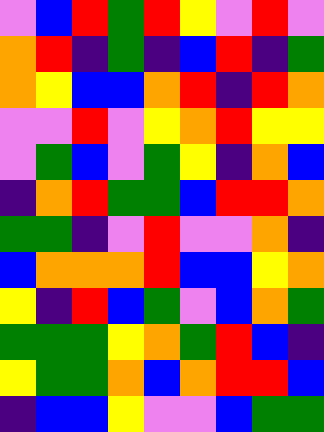[["violet", "blue", "red", "green", "red", "yellow", "violet", "red", "violet"], ["orange", "red", "indigo", "green", "indigo", "blue", "red", "indigo", "green"], ["orange", "yellow", "blue", "blue", "orange", "red", "indigo", "red", "orange"], ["violet", "violet", "red", "violet", "yellow", "orange", "red", "yellow", "yellow"], ["violet", "green", "blue", "violet", "green", "yellow", "indigo", "orange", "blue"], ["indigo", "orange", "red", "green", "green", "blue", "red", "red", "orange"], ["green", "green", "indigo", "violet", "red", "violet", "violet", "orange", "indigo"], ["blue", "orange", "orange", "orange", "red", "blue", "blue", "yellow", "orange"], ["yellow", "indigo", "red", "blue", "green", "violet", "blue", "orange", "green"], ["green", "green", "green", "yellow", "orange", "green", "red", "blue", "indigo"], ["yellow", "green", "green", "orange", "blue", "orange", "red", "red", "blue"], ["indigo", "blue", "blue", "yellow", "violet", "violet", "blue", "green", "green"]]